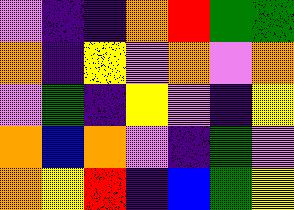[["violet", "indigo", "indigo", "orange", "red", "green", "green"], ["orange", "indigo", "yellow", "violet", "orange", "violet", "orange"], ["violet", "green", "indigo", "yellow", "violet", "indigo", "yellow"], ["orange", "blue", "orange", "violet", "indigo", "green", "violet"], ["orange", "yellow", "red", "indigo", "blue", "green", "yellow"]]